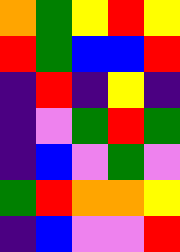[["orange", "green", "yellow", "red", "yellow"], ["red", "green", "blue", "blue", "red"], ["indigo", "red", "indigo", "yellow", "indigo"], ["indigo", "violet", "green", "red", "green"], ["indigo", "blue", "violet", "green", "violet"], ["green", "red", "orange", "orange", "yellow"], ["indigo", "blue", "violet", "violet", "red"]]